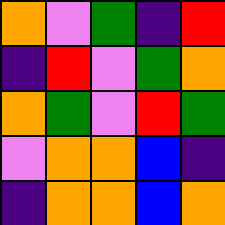[["orange", "violet", "green", "indigo", "red"], ["indigo", "red", "violet", "green", "orange"], ["orange", "green", "violet", "red", "green"], ["violet", "orange", "orange", "blue", "indigo"], ["indigo", "orange", "orange", "blue", "orange"]]